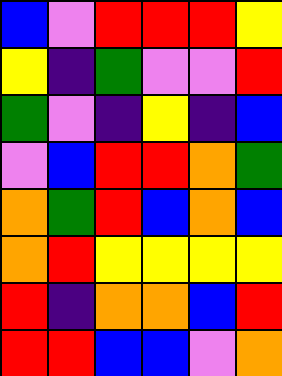[["blue", "violet", "red", "red", "red", "yellow"], ["yellow", "indigo", "green", "violet", "violet", "red"], ["green", "violet", "indigo", "yellow", "indigo", "blue"], ["violet", "blue", "red", "red", "orange", "green"], ["orange", "green", "red", "blue", "orange", "blue"], ["orange", "red", "yellow", "yellow", "yellow", "yellow"], ["red", "indigo", "orange", "orange", "blue", "red"], ["red", "red", "blue", "blue", "violet", "orange"]]